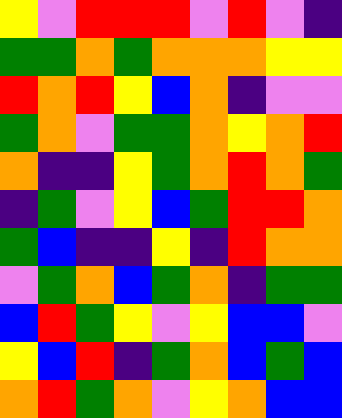[["yellow", "violet", "red", "red", "red", "violet", "red", "violet", "indigo"], ["green", "green", "orange", "green", "orange", "orange", "orange", "yellow", "yellow"], ["red", "orange", "red", "yellow", "blue", "orange", "indigo", "violet", "violet"], ["green", "orange", "violet", "green", "green", "orange", "yellow", "orange", "red"], ["orange", "indigo", "indigo", "yellow", "green", "orange", "red", "orange", "green"], ["indigo", "green", "violet", "yellow", "blue", "green", "red", "red", "orange"], ["green", "blue", "indigo", "indigo", "yellow", "indigo", "red", "orange", "orange"], ["violet", "green", "orange", "blue", "green", "orange", "indigo", "green", "green"], ["blue", "red", "green", "yellow", "violet", "yellow", "blue", "blue", "violet"], ["yellow", "blue", "red", "indigo", "green", "orange", "blue", "green", "blue"], ["orange", "red", "green", "orange", "violet", "yellow", "orange", "blue", "blue"]]